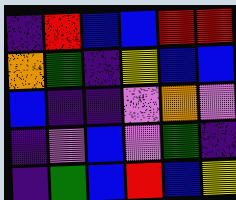[["indigo", "red", "blue", "blue", "red", "red"], ["orange", "green", "indigo", "yellow", "blue", "blue"], ["blue", "indigo", "indigo", "violet", "orange", "violet"], ["indigo", "violet", "blue", "violet", "green", "indigo"], ["indigo", "green", "blue", "red", "blue", "yellow"]]